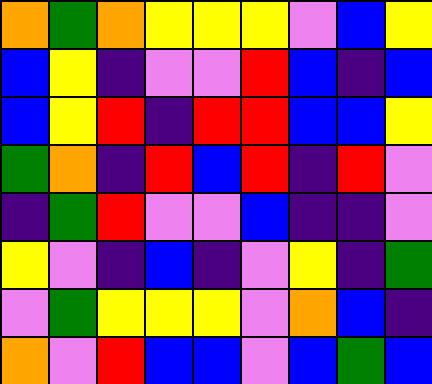[["orange", "green", "orange", "yellow", "yellow", "yellow", "violet", "blue", "yellow"], ["blue", "yellow", "indigo", "violet", "violet", "red", "blue", "indigo", "blue"], ["blue", "yellow", "red", "indigo", "red", "red", "blue", "blue", "yellow"], ["green", "orange", "indigo", "red", "blue", "red", "indigo", "red", "violet"], ["indigo", "green", "red", "violet", "violet", "blue", "indigo", "indigo", "violet"], ["yellow", "violet", "indigo", "blue", "indigo", "violet", "yellow", "indigo", "green"], ["violet", "green", "yellow", "yellow", "yellow", "violet", "orange", "blue", "indigo"], ["orange", "violet", "red", "blue", "blue", "violet", "blue", "green", "blue"]]